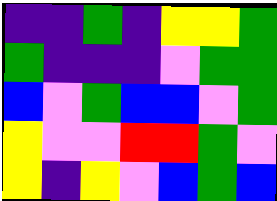[["indigo", "indigo", "green", "indigo", "yellow", "yellow", "green"], ["green", "indigo", "indigo", "indigo", "violet", "green", "green"], ["blue", "violet", "green", "blue", "blue", "violet", "green"], ["yellow", "violet", "violet", "red", "red", "green", "violet"], ["yellow", "indigo", "yellow", "violet", "blue", "green", "blue"]]